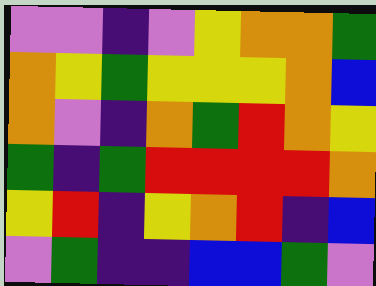[["violet", "violet", "indigo", "violet", "yellow", "orange", "orange", "green"], ["orange", "yellow", "green", "yellow", "yellow", "yellow", "orange", "blue"], ["orange", "violet", "indigo", "orange", "green", "red", "orange", "yellow"], ["green", "indigo", "green", "red", "red", "red", "red", "orange"], ["yellow", "red", "indigo", "yellow", "orange", "red", "indigo", "blue"], ["violet", "green", "indigo", "indigo", "blue", "blue", "green", "violet"]]